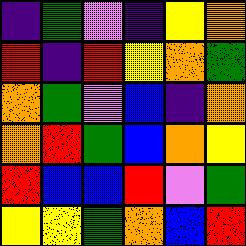[["indigo", "green", "violet", "indigo", "yellow", "orange"], ["red", "indigo", "red", "yellow", "orange", "green"], ["orange", "green", "violet", "blue", "indigo", "orange"], ["orange", "red", "green", "blue", "orange", "yellow"], ["red", "blue", "blue", "red", "violet", "green"], ["yellow", "yellow", "green", "orange", "blue", "red"]]